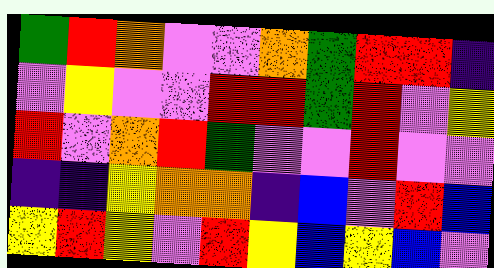[["green", "red", "orange", "violet", "violet", "orange", "green", "red", "red", "indigo"], ["violet", "yellow", "violet", "violet", "red", "red", "green", "red", "violet", "yellow"], ["red", "violet", "orange", "red", "green", "violet", "violet", "red", "violet", "violet"], ["indigo", "indigo", "yellow", "orange", "orange", "indigo", "blue", "violet", "red", "blue"], ["yellow", "red", "yellow", "violet", "red", "yellow", "blue", "yellow", "blue", "violet"]]